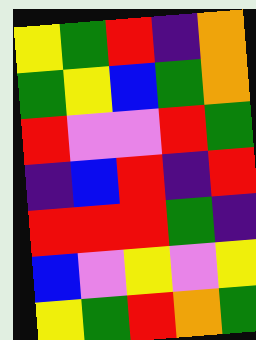[["yellow", "green", "red", "indigo", "orange"], ["green", "yellow", "blue", "green", "orange"], ["red", "violet", "violet", "red", "green"], ["indigo", "blue", "red", "indigo", "red"], ["red", "red", "red", "green", "indigo"], ["blue", "violet", "yellow", "violet", "yellow"], ["yellow", "green", "red", "orange", "green"]]